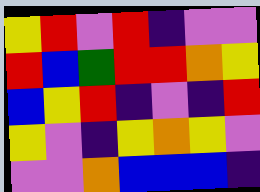[["yellow", "red", "violet", "red", "indigo", "violet", "violet"], ["red", "blue", "green", "red", "red", "orange", "yellow"], ["blue", "yellow", "red", "indigo", "violet", "indigo", "red"], ["yellow", "violet", "indigo", "yellow", "orange", "yellow", "violet"], ["violet", "violet", "orange", "blue", "blue", "blue", "indigo"]]